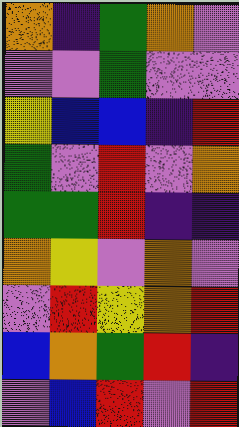[["orange", "indigo", "green", "orange", "violet"], ["violet", "violet", "green", "violet", "violet"], ["yellow", "blue", "blue", "indigo", "red"], ["green", "violet", "red", "violet", "orange"], ["green", "green", "red", "indigo", "indigo"], ["orange", "yellow", "violet", "orange", "violet"], ["violet", "red", "yellow", "orange", "red"], ["blue", "orange", "green", "red", "indigo"], ["violet", "blue", "red", "violet", "red"]]